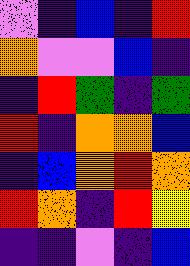[["violet", "indigo", "blue", "indigo", "red"], ["orange", "violet", "violet", "blue", "indigo"], ["indigo", "red", "green", "indigo", "green"], ["red", "indigo", "orange", "orange", "blue"], ["indigo", "blue", "orange", "red", "orange"], ["red", "orange", "indigo", "red", "yellow"], ["indigo", "indigo", "violet", "indigo", "blue"]]